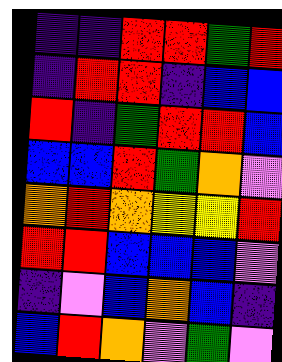[["indigo", "indigo", "red", "red", "green", "red"], ["indigo", "red", "red", "indigo", "blue", "blue"], ["red", "indigo", "green", "red", "red", "blue"], ["blue", "blue", "red", "green", "orange", "violet"], ["orange", "red", "orange", "yellow", "yellow", "red"], ["red", "red", "blue", "blue", "blue", "violet"], ["indigo", "violet", "blue", "orange", "blue", "indigo"], ["blue", "red", "orange", "violet", "green", "violet"]]